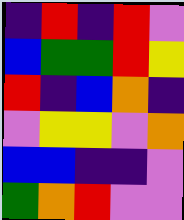[["indigo", "red", "indigo", "red", "violet"], ["blue", "green", "green", "red", "yellow"], ["red", "indigo", "blue", "orange", "indigo"], ["violet", "yellow", "yellow", "violet", "orange"], ["blue", "blue", "indigo", "indigo", "violet"], ["green", "orange", "red", "violet", "violet"]]